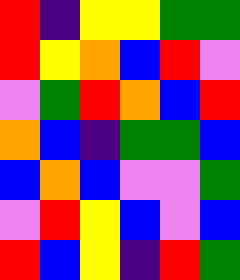[["red", "indigo", "yellow", "yellow", "green", "green"], ["red", "yellow", "orange", "blue", "red", "violet"], ["violet", "green", "red", "orange", "blue", "red"], ["orange", "blue", "indigo", "green", "green", "blue"], ["blue", "orange", "blue", "violet", "violet", "green"], ["violet", "red", "yellow", "blue", "violet", "blue"], ["red", "blue", "yellow", "indigo", "red", "green"]]